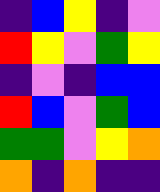[["indigo", "blue", "yellow", "indigo", "violet"], ["red", "yellow", "violet", "green", "yellow"], ["indigo", "violet", "indigo", "blue", "blue"], ["red", "blue", "violet", "green", "blue"], ["green", "green", "violet", "yellow", "orange"], ["orange", "indigo", "orange", "indigo", "indigo"]]